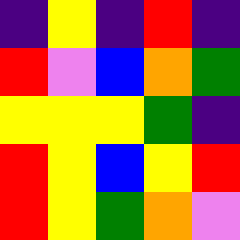[["indigo", "yellow", "indigo", "red", "indigo"], ["red", "violet", "blue", "orange", "green"], ["yellow", "yellow", "yellow", "green", "indigo"], ["red", "yellow", "blue", "yellow", "red"], ["red", "yellow", "green", "orange", "violet"]]